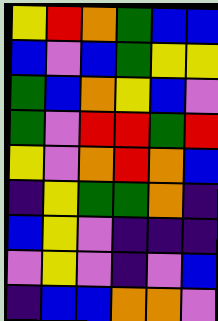[["yellow", "red", "orange", "green", "blue", "blue"], ["blue", "violet", "blue", "green", "yellow", "yellow"], ["green", "blue", "orange", "yellow", "blue", "violet"], ["green", "violet", "red", "red", "green", "red"], ["yellow", "violet", "orange", "red", "orange", "blue"], ["indigo", "yellow", "green", "green", "orange", "indigo"], ["blue", "yellow", "violet", "indigo", "indigo", "indigo"], ["violet", "yellow", "violet", "indigo", "violet", "blue"], ["indigo", "blue", "blue", "orange", "orange", "violet"]]